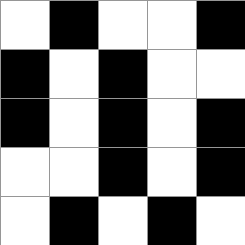[["white", "black", "white", "white", "black"], ["black", "white", "black", "white", "white"], ["black", "white", "black", "white", "black"], ["white", "white", "black", "white", "black"], ["white", "black", "white", "black", "white"]]